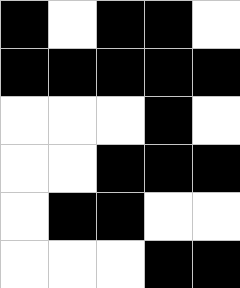[["black", "white", "black", "black", "white"], ["black", "black", "black", "black", "black"], ["white", "white", "white", "black", "white"], ["white", "white", "black", "black", "black"], ["white", "black", "black", "white", "white"], ["white", "white", "white", "black", "black"]]